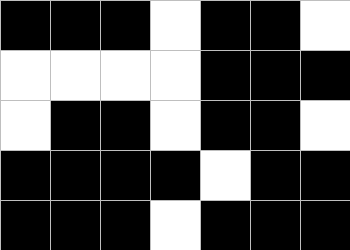[["black", "black", "black", "white", "black", "black", "white"], ["white", "white", "white", "white", "black", "black", "black"], ["white", "black", "black", "white", "black", "black", "white"], ["black", "black", "black", "black", "white", "black", "black"], ["black", "black", "black", "white", "black", "black", "black"]]